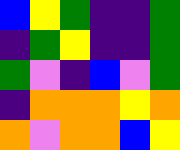[["blue", "yellow", "green", "indigo", "indigo", "green"], ["indigo", "green", "yellow", "indigo", "indigo", "green"], ["green", "violet", "indigo", "blue", "violet", "green"], ["indigo", "orange", "orange", "orange", "yellow", "orange"], ["orange", "violet", "orange", "orange", "blue", "yellow"]]